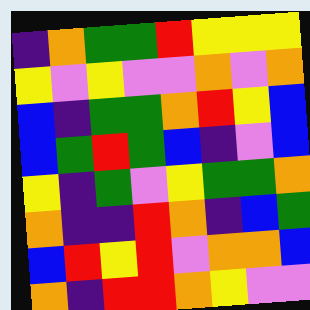[["indigo", "orange", "green", "green", "red", "yellow", "yellow", "yellow"], ["yellow", "violet", "yellow", "violet", "violet", "orange", "violet", "orange"], ["blue", "indigo", "green", "green", "orange", "red", "yellow", "blue"], ["blue", "green", "red", "green", "blue", "indigo", "violet", "blue"], ["yellow", "indigo", "green", "violet", "yellow", "green", "green", "orange"], ["orange", "indigo", "indigo", "red", "orange", "indigo", "blue", "green"], ["blue", "red", "yellow", "red", "violet", "orange", "orange", "blue"], ["orange", "indigo", "red", "red", "orange", "yellow", "violet", "violet"]]